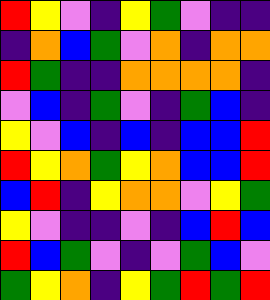[["red", "yellow", "violet", "indigo", "yellow", "green", "violet", "indigo", "indigo"], ["indigo", "orange", "blue", "green", "violet", "orange", "indigo", "orange", "orange"], ["red", "green", "indigo", "indigo", "orange", "orange", "orange", "orange", "indigo"], ["violet", "blue", "indigo", "green", "violet", "indigo", "green", "blue", "indigo"], ["yellow", "violet", "blue", "indigo", "blue", "indigo", "blue", "blue", "red"], ["red", "yellow", "orange", "green", "yellow", "orange", "blue", "blue", "red"], ["blue", "red", "indigo", "yellow", "orange", "orange", "violet", "yellow", "green"], ["yellow", "violet", "indigo", "indigo", "violet", "indigo", "blue", "red", "blue"], ["red", "blue", "green", "violet", "indigo", "violet", "green", "blue", "violet"], ["green", "yellow", "orange", "indigo", "yellow", "green", "red", "green", "red"]]